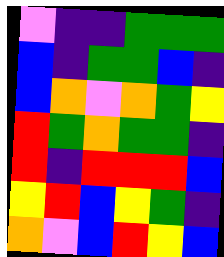[["violet", "indigo", "indigo", "green", "green", "green"], ["blue", "indigo", "green", "green", "blue", "indigo"], ["blue", "orange", "violet", "orange", "green", "yellow"], ["red", "green", "orange", "green", "green", "indigo"], ["red", "indigo", "red", "red", "red", "blue"], ["yellow", "red", "blue", "yellow", "green", "indigo"], ["orange", "violet", "blue", "red", "yellow", "blue"]]